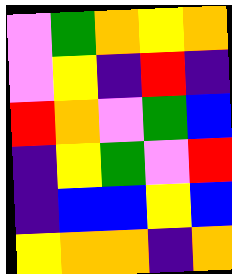[["violet", "green", "orange", "yellow", "orange"], ["violet", "yellow", "indigo", "red", "indigo"], ["red", "orange", "violet", "green", "blue"], ["indigo", "yellow", "green", "violet", "red"], ["indigo", "blue", "blue", "yellow", "blue"], ["yellow", "orange", "orange", "indigo", "orange"]]